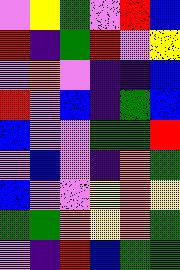[["violet", "yellow", "green", "violet", "red", "blue"], ["red", "indigo", "green", "red", "violet", "yellow"], ["violet", "orange", "violet", "indigo", "indigo", "blue"], ["red", "violet", "blue", "indigo", "green", "blue"], ["blue", "violet", "violet", "green", "green", "red"], ["violet", "blue", "violet", "indigo", "orange", "green"], ["blue", "violet", "violet", "yellow", "orange", "yellow"], ["green", "green", "orange", "yellow", "orange", "green"], ["violet", "indigo", "red", "blue", "green", "green"]]